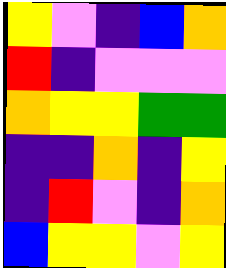[["yellow", "violet", "indigo", "blue", "orange"], ["red", "indigo", "violet", "violet", "violet"], ["orange", "yellow", "yellow", "green", "green"], ["indigo", "indigo", "orange", "indigo", "yellow"], ["indigo", "red", "violet", "indigo", "orange"], ["blue", "yellow", "yellow", "violet", "yellow"]]